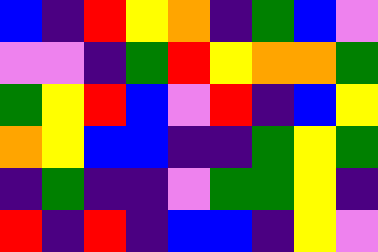[["blue", "indigo", "red", "yellow", "orange", "indigo", "green", "blue", "violet"], ["violet", "violet", "indigo", "green", "red", "yellow", "orange", "orange", "green"], ["green", "yellow", "red", "blue", "violet", "red", "indigo", "blue", "yellow"], ["orange", "yellow", "blue", "blue", "indigo", "indigo", "green", "yellow", "green"], ["indigo", "green", "indigo", "indigo", "violet", "green", "green", "yellow", "indigo"], ["red", "indigo", "red", "indigo", "blue", "blue", "indigo", "yellow", "violet"]]